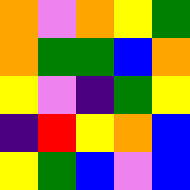[["orange", "violet", "orange", "yellow", "green"], ["orange", "green", "green", "blue", "orange"], ["yellow", "violet", "indigo", "green", "yellow"], ["indigo", "red", "yellow", "orange", "blue"], ["yellow", "green", "blue", "violet", "blue"]]